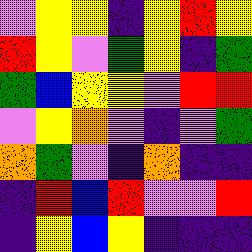[["violet", "yellow", "yellow", "indigo", "yellow", "red", "yellow"], ["red", "yellow", "violet", "green", "yellow", "indigo", "green"], ["green", "blue", "yellow", "yellow", "violet", "red", "red"], ["violet", "yellow", "orange", "violet", "indigo", "violet", "green"], ["orange", "green", "violet", "indigo", "orange", "indigo", "indigo"], ["indigo", "red", "blue", "red", "violet", "violet", "red"], ["indigo", "yellow", "blue", "yellow", "indigo", "indigo", "indigo"]]